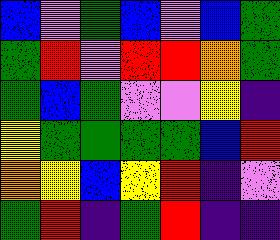[["blue", "violet", "green", "blue", "violet", "blue", "green"], ["green", "red", "violet", "red", "red", "orange", "green"], ["green", "blue", "green", "violet", "violet", "yellow", "indigo"], ["yellow", "green", "green", "green", "green", "blue", "red"], ["orange", "yellow", "blue", "yellow", "red", "indigo", "violet"], ["green", "red", "indigo", "green", "red", "indigo", "indigo"]]